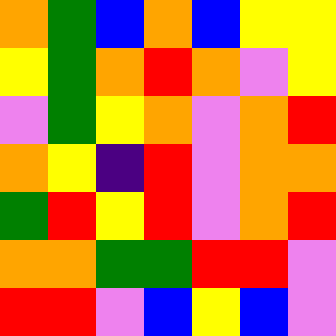[["orange", "green", "blue", "orange", "blue", "yellow", "yellow"], ["yellow", "green", "orange", "red", "orange", "violet", "yellow"], ["violet", "green", "yellow", "orange", "violet", "orange", "red"], ["orange", "yellow", "indigo", "red", "violet", "orange", "orange"], ["green", "red", "yellow", "red", "violet", "orange", "red"], ["orange", "orange", "green", "green", "red", "red", "violet"], ["red", "red", "violet", "blue", "yellow", "blue", "violet"]]